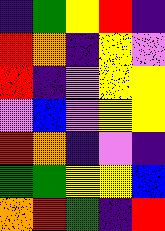[["indigo", "green", "yellow", "red", "indigo"], ["red", "orange", "indigo", "yellow", "violet"], ["red", "indigo", "violet", "yellow", "yellow"], ["violet", "blue", "violet", "yellow", "yellow"], ["red", "orange", "indigo", "violet", "indigo"], ["green", "green", "yellow", "yellow", "blue"], ["orange", "red", "green", "indigo", "red"]]